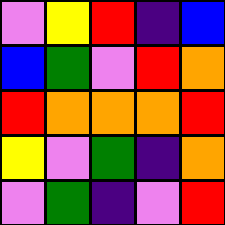[["violet", "yellow", "red", "indigo", "blue"], ["blue", "green", "violet", "red", "orange"], ["red", "orange", "orange", "orange", "red"], ["yellow", "violet", "green", "indigo", "orange"], ["violet", "green", "indigo", "violet", "red"]]